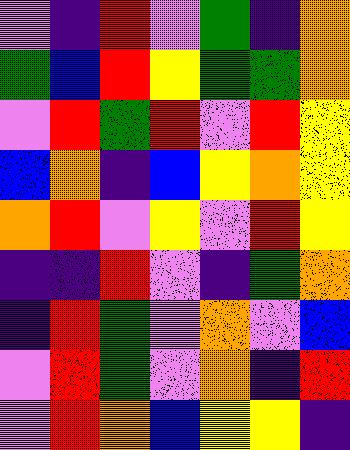[["violet", "indigo", "red", "violet", "green", "indigo", "orange"], ["green", "blue", "red", "yellow", "green", "green", "orange"], ["violet", "red", "green", "red", "violet", "red", "yellow"], ["blue", "orange", "indigo", "blue", "yellow", "orange", "yellow"], ["orange", "red", "violet", "yellow", "violet", "red", "yellow"], ["indigo", "indigo", "red", "violet", "indigo", "green", "orange"], ["indigo", "red", "green", "violet", "orange", "violet", "blue"], ["violet", "red", "green", "violet", "orange", "indigo", "red"], ["violet", "red", "orange", "blue", "yellow", "yellow", "indigo"]]